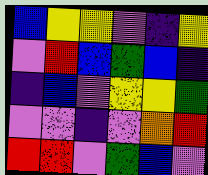[["blue", "yellow", "yellow", "violet", "indigo", "yellow"], ["violet", "red", "blue", "green", "blue", "indigo"], ["indigo", "blue", "violet", "yellow", "yellow", "green"], ["violet", "violet", "indigo", "violet", "orange", "red"], ["red", "red", "violet", "green", "blue", "violet"]]